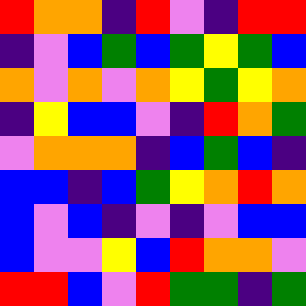[["red", "orange", "orange", "indigo", "red", "violet", "indigo", "red", "red"], ["indigo", "violet", "blue", "green", "blue", "green", "yellow", "green", "blue"], ["orange", "violet", "orange", "violet", "orange", "yellow", "green", "yellow", "orange"], ["indigo", "yellow", "blue", "blue", "violet", "indigo", "red", "orange", "green"], ["violet", "orange", "orange", "orange", "indigo", "blue", "green", "blue", "indigo"], ["blue", "blue", "indigo", "blue", "green", "yellow", "orange", "red", "orange"], ["blue", "violet", "blue", "indigo", "violet", "indigo", "violet", "blue", "blue"], ["blue", "violet", "violet", "yellow", "blue", "red", "orange", "orange", "violet"], ["red", "red", "blue", "violet", "red", "green", "green", "indigo", "green"]]